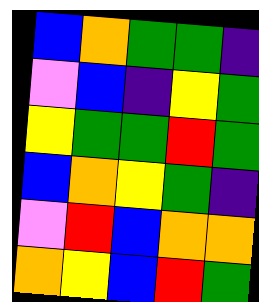[["blue", "orange", "green", "green", "indigo"], ["violet", "blue", "indigo", "yellow", "green"], ["yellow", "green", "green", "red", "green"], ["blue", "orange", "yellow", "green", "indigo"], ["violet", "red", "blue", "orange", "orange"], ["orange", "yellow", "blue", "red", "green"]]